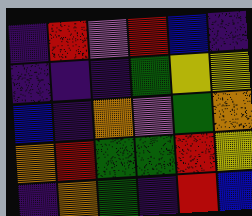[["indigo", "red", "violet", "red", "blue", "indigo"], ["indigo", "indigo", "indigo", "green", "yellow", "yellow"], ["blue", "indigo", "orange", "violet", "green", "orange"], ["orange", "red", "green", "green", "red", "yellow"], ["indigo", "orange", "green", "indigo", "red", "blue"]]